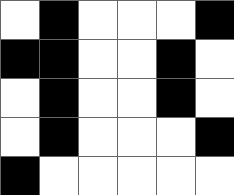[["white", "black", "white", "white", "white", "black"], ["black", "black", "white", "white", "black", "white"], ["white", "black", "white", "white", "black", "white"], ["white", "black", "white", "white", "white", "black"], ["black", "white", "white", "white", "white", "white"]]